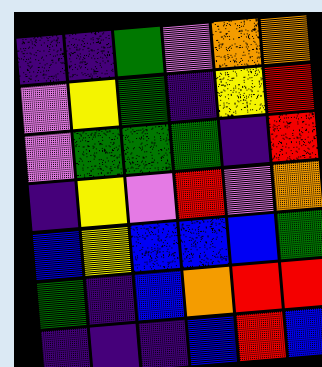[["indigo", "indigo", "green", "violet", "orange", "orange"], ["violet", "yellow", "green", "indigo", "yellow", "red"], ["violet", "green", "green", "green", "indigo", "red"], ["indigo", "yellow", "violet", "red", "violet", "orange"], ["blue", "yellow", "blue", "blue", "blue", "green"], ["green", "indigo", "blue", "orange", "red", "red"], ["indigo", "indigo", "indigo", "blue", "red", "blue"]]